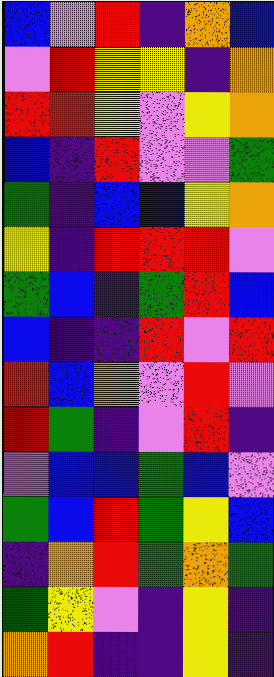[["blue", "violet", "red", "indigo", "orange", "blue"], ["violet", "red", "yellow", "yellow", "indigo", "orange"], ["red", "red", "yellow", "violet", "yellow", "orange"], ["blue", "indigo", "red", "violet", "violet", "green"], ["green", "indigo", "blue", "blue", "yellow", "orange"], ["yellow", "indigo", "red", "red", "red", "violet"], ["green", "blue", "indigo", "green", "red", "blue"], ["blue", "indigo", "indigo", "red", "violet", "red"], ["red", "blue", "orange", "violet", "red", "violet"], ["red", "green", "indigo", "violet", "red", "indigo"], ["violet", "blue", "blue", "green", "blue", "violet"], ["green", "blue", "red", "green", "yellow", "blue"], ["indigo", "orange", "red", "green", "orange", "green"], ["green", "yellow", "violet", "indigo", "yellow", "indigo"], ["orange", "red", "indigo", "indigo", "yellow", "indigo"]]